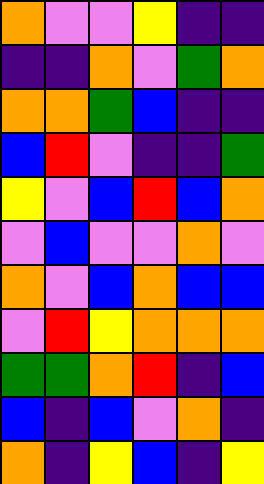[["orange", "violet", "violet", "yellow", "indigo", "indigo"], ["indigo", "indigo", "orange", "violet", "green", "orange"], ["orange", "orange", "green", "blue", "indigo", "indigo"], ["blue", "red", "violet", "indigo", "indigo", "green"], ["yellow", "violet", "blue", "red", "blue", "orange"], ["violet", "blue", "violet", "violet", "orange", "violet"], ["orange", "violet", "blue", "orange", "blue", "blue"], ["violet", "red", "yellow", "orange", "orange", "orange"], ["green", "green", "orange", "red", "indigo", "blue"], ["blue", "indigo", "blue", "violet", "orange", "indigo"], ["orange", "indigo", "yellow", "blue", "indigo", "yellow"]]